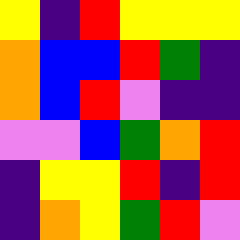[["yellow", "indigo", "red", "yellow", "yellow", "yellow"], ["orange", "blue", "blue", "red", "green", "indigo"], ["orange", "blue", "red", "violet", "indigo", "indigo"], ["violet", "violet", "blue", "green", "orange", "red"], ["indigo", "yellow", "yellow", "red", "indigo", "red"], ["indigo", "orange", "yellow", "green", "red", "violet"]]